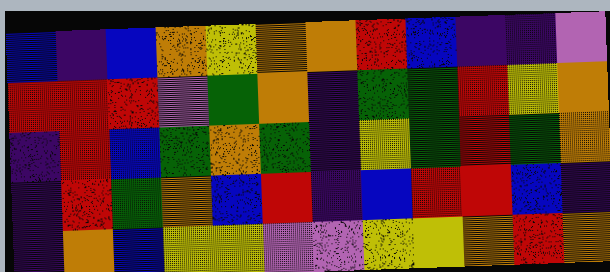[["blue", "indigo", "blue", "orange", "yellow", "orange", "orange", "red", "blue", "indigo", "indigo", "violet"], ["red", "red", "red", "violet", "green", "orange", "indigo", "green", "green", "red", "yellow", "orange"], ["indigo", "red", "blue", "green", "orange", "green", "indigo", "yellow", "green", "red", "green", "orange"], ["indigo", "red", "green", "orange", "blue", "red", "indigo", "blue", "red", "red", "blue", "indigo"], ["indigo", "orange", "blue", "yellow", "yellow", "violet", "violet", "yellow", "yellow", "orange", "red", "orange"]]